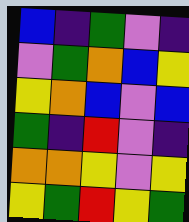[["blue", "indigo", "green", "violet", "indigo"], ["violet", "green", "orange", "blue", "yellow"], ["yellow", "orange", "blue", "violet", "blue"], ["green", "indigo", "red", "violet", "indigo"], ["orange", "orange", "yellow", "violet", "yellow"], ["yellow", "green", "red", "yellow", "green"]]